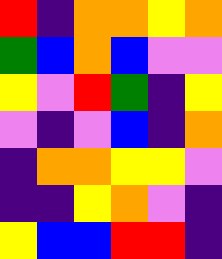[["red", "indigo", "orange", "orange", "yellow", "orange"], ["green", "blue", "orange", "blue", "violet", "violet"], ["yellow", "violet", "red", "green", "indigo", "yellow"], ["violet", "indigo", "violet", "blue", "indigo", "orange"], ["indigo", "orange", "orange", "yellow", "yellow", "violet"], ["indigo", "indigo", "yellow", "orange", "violet", "indigo"], ["yellow", "blue", "blue", "red", "red", "indigo"]]